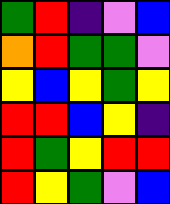[["green", "red", "indigo", "violet", "blue"], ["orange", "red", "green", "green", "violet"], ["yellow", "blue", "yellow", "green", "yellow"], ["red", "red", "blue", "yellow", "indigo"], ["red", "green", "yellow", "red", "red"], ["red", "yellow", "green", "violet", "blue"]]